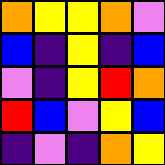[["orange", "yellow", "yellow", "orange", "violet"], ["blue", "indigo", "yellow", "indigo", "blue"], ["violet", "indigo", "yellow", "red", "orange"], ["red", "blue", "violet", "yellow", "blue"], ["indigo", "violet", "indigo", "orange", "yellow"]]